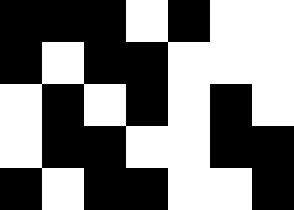[["black", "black", "black", "white", "black", "white", "white"], ["black", "white", "black", "black", "white", "white", "white"], ["white", "black", "white", "black", "white", "black", "white"], ["white", "black", "black", "white", "white", "black", "black"], ["black", "white", "black", "black", "white", "white", "black"]]